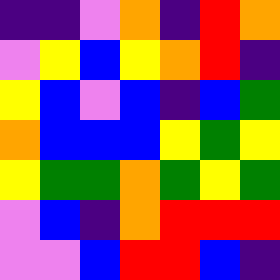[["indigo", "indigo", "violet", "orange", "indigo", "red", "orange"], ["violet", "yellow", "blue", "yellow", "orange", "red", "indigo"], ["yellow", "blue", "violet", "blue", "indigo", "blue", "green"], ["orange", "blue", "blue", "blue", "yellow", "green", "yellow"], ["yellow", "green", "green", "orange", "green", "yellow", "green"], ["violet", "blue", "indigo", "orange", "red", "red", "red"], ["violet", "violet", "blue", "red", "red", "blue", "indigo"]]